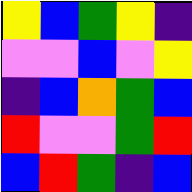[["yellow", "blue", "green", "yellow", "indigo"], ["violet", "violet", "blue", "violet", "yellow"], ["indigo", "blue", "orange", "green", "blue"], ["red", "violet", "violet", "green", "red"], ["blue", "red", "green", "indigo", "blue"]]